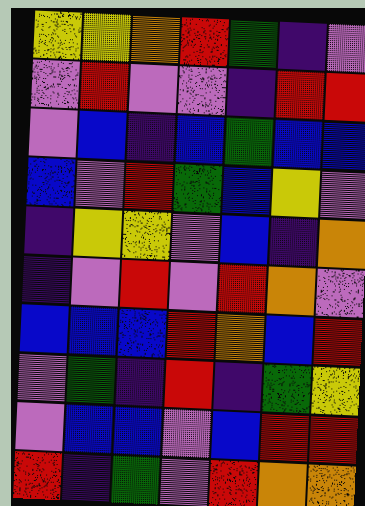[["yellow", "yellow", "orange", "red", "green", "indigo", "violet"], ["violet", "red", "violet", "violet", "indigo", "red", "red"], ["violet", "blue", "indigo", "blue", "green", "blue", "blue"], ["blue", "violet", "red", "green", "blue", "yellow", "violet"], ["indigo", "yellow", "yellow", "violet", "blue", "indigo", "orange"], ["indigo", "violet", "red", "violet", "red", "orange", "violet"], ["blue", "blue", "blue", "red", "orange", "blue", "red"], ["violet", "green", "indigo", "red", "indigo", "green", "yellow"], ["violet", "blue", "blue", "violet", "blue", "red", "red"], ["red", "indigo", "green", "violet", "red", "orange", "orange"]]